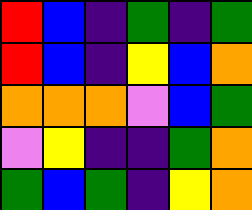[["red", "blue", "indigo", "green", "indigo", "green"], ["red", "blue", "indigo", "yellow", "blue", "orange"], ["orange", "orange", "orange", "violet", "blue", "green"], ["violet", "yellow", "indigo", "indigo", "green", "orange"], ["green", "blue", "green", "indigo", "yellow", "orange"]]